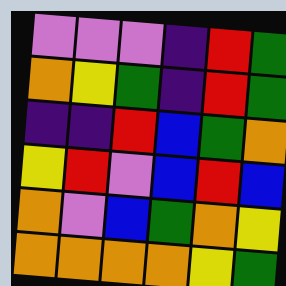[["violet", "violet", "violet", "indigo", "red", "green"], ["orange", "yellow", "green", "indigo", "red", "green"], ["indigo", "indigo", "red", "blue", "green", "orange"], ["yellow", "red", "violet", "blue", "red", "blue"], ["orange", "violet", "blue", "green", "orange", "yellow"], ["orange", "orange", "orange", "orange", "yellow", "green"]]